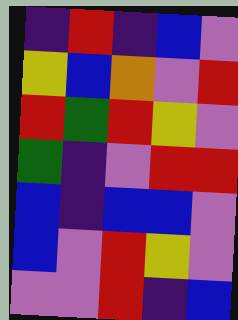[["indigo", "red", "indigo", "blue", "violet"], ["yellow", "blue", "orange", "violet", "red"], ["red", "green", "red", "yellow", "violet"], ["green", "indigo", "violet", "red", "red"], ["blue", "indigo", "blue", "blue", "violet"], ["blue", "violet", "red", "yellow", "violet"], ["violet", "violet", "red", "indigo", "blue"]]